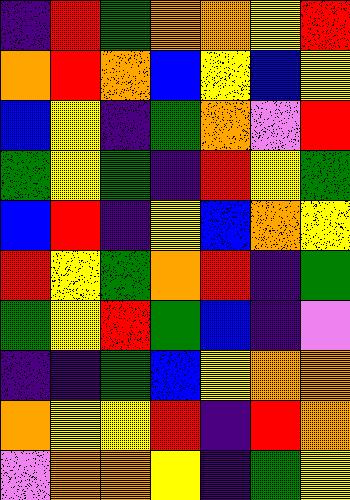[["indigo", "red", "green", "orange", "orange", "yellow", "red"], ["orange", "red", "orange", "blue", "yellow", "blue", "yellow"], ["blue", "yellow", "indigo", "green", "orange", "violet", "red"], ["green", "yellow", "green", "indigo", "red", "yellow", "green"], ["blue", "red", "indigo", "yellow", "blue", "orange", "yellow"], ["red", "yellow", "green", "orange", "red", "indigo", "green"], ["green", "yellow", "red", "green", "blue", "indigo", "violet"], ["indigo", "indigo", "green", "blue", "yellow", "orange", "orange"], ["orange", "yellow", "yellow", "red", "indigo", "red", "orange"], ["violet", "orange", "orange", "yellow", "indigo", "green", "yellow"]]